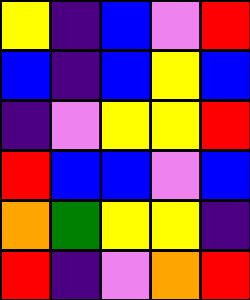[["yellow", "indigo", "blue", "violet", "red"], ["blue", "indigo", "blue", "yellow", "blue"], ["indigo", "violet", "yellow", "yellow", "red"], ["red", "blue", "blue", "violet", "blue"], ["orange", "green", "yellow", "yellow", "indigo"], ["red", "indigo", "violet", "orange", "red"]]